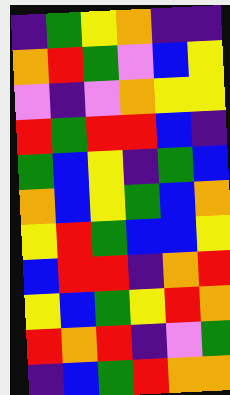[["indigo", "green", "yellow", "orange", "indigo", "indigo"], ["orange", "red", "green", "violet", "blue", "yellow"], ["violet", "indigo", "violet", "orange", "yellow", "yellow"], ["red", "green", "red", "red", "blue", "indigo"], ["green", "blue", "yellow", "indigo", "green", "blue"], ["orange", "blue", "yellow", "green", "blue", "orange"], ["yellow", "red", "green", "blue", "blue", "yellow"], ["blue", "red", "red", "indigo", "orange", "red"], ["yellow", "blue", "green", "yellow", "red", "orange"], ["red", "orange", "red", "indigo", "violet", "green"], ["indigo", "blue", "green", "red", "orange", "orange"]]